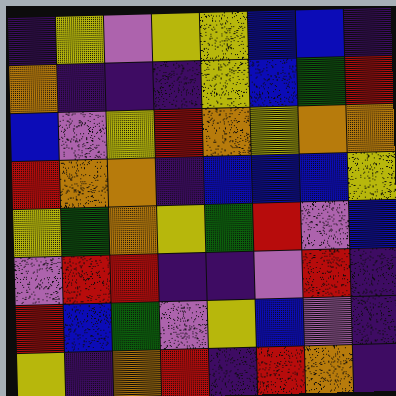[["indigo", "yellow", "violet", "yellow", "yellow", "blue", "blue", "indigo"], ["orange", "indigo", "indigo", "indigo", "yellow", "blue", "green", "red"], ["blue", "violet", "yellow", "red", "orange", "yellow", "orange", "orange"], ["red", "orange", "orange", "indigo", "blue", "blue", "blue", "yellow"], ["yellow", "green", "orange", "yellow", "green", "red", "violet", "blue"], ["violet", "red", "red", "indigo", "indigo", "violet", "red", "indigo"], ["red", "blue", "green", "violet", "yellow", "blue", "violet", "indigo"], ["yellow", "indigo", "orange", "red", "indigo", "red", "orange", "indigo"]]